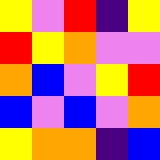[["yellow", "violet", "red", "indigo", "yellow"], ["red", "yellow", "orange", "violet", "violet"], ["orange", "blue", "violet", "yellow", "red"], ["blue", "violet", "blue", "violet", "orange"], ["yellow", "orange", "orange", "indigo", "blue"]]